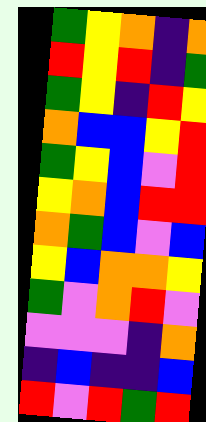[["green", "yellow", "orange", "indigo", "orange"], ["red", "yellow", "red", "indigo", "green"], ["green", "yellow", "indigo", "red", "yellow"], ["orange", "blue", "blue", "yellow", "red"], ["green", "yellow", "blue", "violet", "red"], ["yellow", "orange", "blue", "red", "red"], ["orange", "green", "blue", "violet", "blue"], ["yellow", "blue", "orange", "orange", "yellow"], ["green", "violet", "orange", "red", "violet"], ["violet", "violet", "violet", "indigo", "orange"], ["indigo", "blue", "indigo", "indigo", "blue"], ["red", "violet", "red", "green", "red"]]